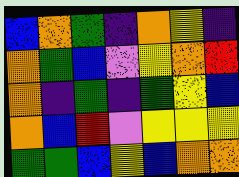[["blue", "orange", "green", "indigo", "orange", "yellow", "indigo"], ["orange", "green", "blue", "violet", "yellow", "orange", "red"], ["orange", "indigo", "green", "indigo", "green", "yellow", "blue"], ["orange", "blue", "red", "violet", "yellow", "yellow", "yellow"], ["green", "green", "blue", "yellow", "blue", "orange", "orange"]]